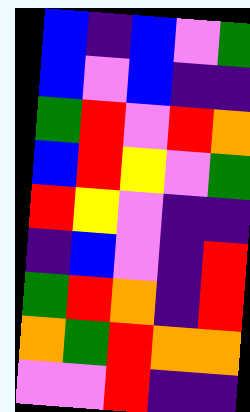[["blue", "indigo", "blue", "violet", "green"], ["blue", "violet", "blue", "indigo", "indigo"], ["green", "red", "violet", "red", "orange"], ["blue", "red", "yellow", "violet", "green"], ["red", "yellow", "violet", "indigo", "indigo"], ["indigo", "blue", "violet", "indigo", "red"], ["green", "red", "orange", "indigo", "red"], ["orange", "green", "red", "orange", "orange"], ["violet", "violet", "red", "indigo", "indigo"]]